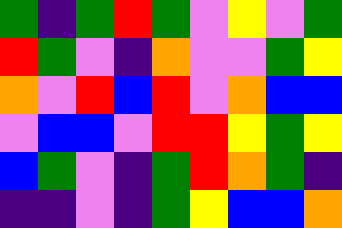[["green", "indigo", "green", "red", "green", "violet", "yellow", "violet", "green"], ["red", "green", "violet", "indigo", "orange", "violet", "violet", "green", "yellow"], ["orange", "violet", "red", "blue", "red", "violet", "orange", "blue", "blue"], ["violet", "blue", "blue", "violet", "red", "red", "yellow", "green", "yellow"], ["blue", "green", "violet", "indigo", "green", "red", "orange", "green", "indigo"], ["indigo", "indigo", "violet", "indigo", "green", "yellow", "blue", "blue", "orange"]]